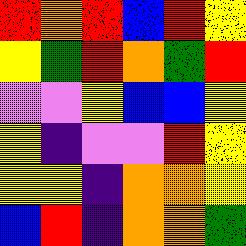[["red", "orange", "red", "blue", "red", "yellow"], ["yellow", "green", "red", "orange", "green", "red"], ["violet", "violet", "yellow", "blue", "blue", "yellow"], ["yellow", "indigo", "violet", "violet", "red", "yellow"], ["yellow", "yellow", "indigo", "orange", "orange", "yellow"], ["blue", "red", "indigo", "orange", "orange", "green"]]